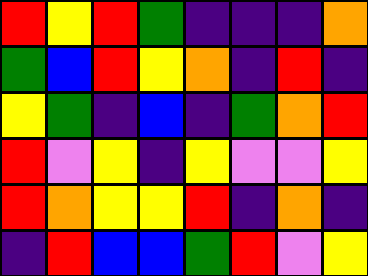[["red", "yellow", "red", "green", "indigo", "indigo", "indigo", "orange"], ["green", "blue", "red", "yellow", "orange", "indigo", "red", "indigo"], ["yellow", "green", "indigo", "blue", "indigo", "green", "orange", "red"], ["red", "violet", "yellow", "indigo", "yellow", "violet", "violet", "yellow"], ["red", "orange", "yellow", "yellow", "red", "indigo", "orange", "indigo"], ["indigo", "red", "blue", "blue", "green", "red", "violet", "yellow"]]